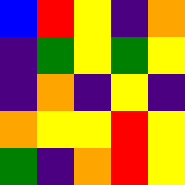[["blue", "red", "yellow", "indigo", "orange"], ["indigo", "green", "yellow", "green", "yellow"], ["indigo", "orange", "indigo", "yellow", "indigo"], ["orange", "yellow", "yellow", "red", "yellow"], ["green", "indigo", "orange", "red", "yellow"]]